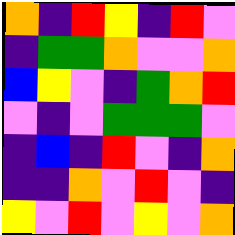[["orange", "indigo", "red", "yellow", "indigo", "red", "violet"], ["indigo", "green", "green", "orange", "violet", "violet", "orange"], ["blue", "yellow", "violet", "indigo", "green", "orange", "red"], ["violet", "indigo", "violet", "green", "green", "green", "violet"], ["indigo", "blue", "indigo", "red", "violet", "indigo", "orange"], ["indigo", "indigo", "orange", "violet", "red", "violet", "indigo"], ["yellow", "violet", "red", "violet", "yellow", "violet", "orange"]]